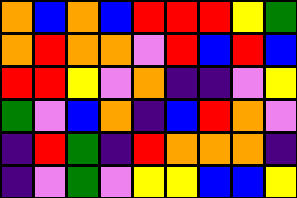[["orange", "blue", "orange", "blue", "red", "red", "red", "yellow", "green"], ["orange", "red", "orange", "orange", "violet", "red", "blue", "red", "blue"], ["red", "red", "yellow", "violet", "orange", "indigo", "indigo", "violet", "yellow"], ["green", "violet", "blue", "orange", "indigo", "blue", "red", "orange", "violet"], ["indigo", "red", "green", "indigo", "red", "orange", "orange", "orange", "indigo"], ["indigo", "violet", "green", "violet", "yellow", "yellow", "blue", "blue", "yellow"]]